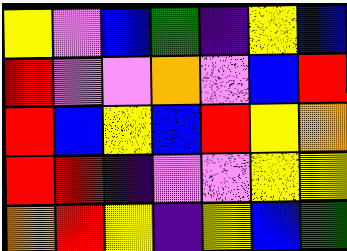[["yellow", "violet", "blue", "green", "indigo", "yellow", "blue"], ["red", "violet", "violet", "orange", "violet", "blue", "red"], ["red", "blue", "yellow", "blue", "red", "yellow", "orange"], ["red", "red", "indigo", "violet", "violet", "yellow", "yellow"], ["orange", "red", "yellow", "indigo", "yellow", "blue", "green"]]